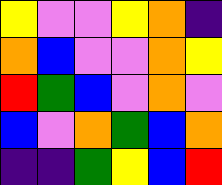[["yellow", "violet", "violet", "yellow", "orange", "indigo"], ["orange", "blue", "violet", "violet", "orange", "yellow"], ["red", "green", "blue", "violet", "orange", "violet"], ["blue", "violet", "orange", "green", "blue", "orange"], ["indigo", "indigo", "green", "yellow", "blue", "red"]]